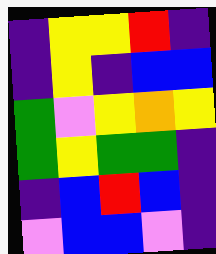[["indigo", "yellow", "yellow", "red", "indigo"], ["indigo", "yellow", "indigo", "blue", "blue"], ["green", "violet", "yellow", "orange", "yellow"], ["green", "yellow", "green", "green", "indigo"], ["indigo", "blue", "red", "blue", "indigo"], ["violet", "blue", "blue", "violet", "indigo"]]